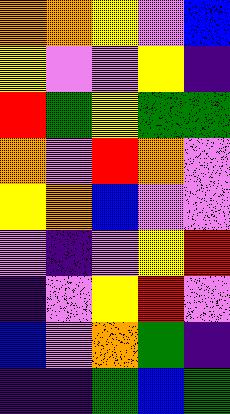[["orange", "orange", "yellow", "violet", "blue"], ["yellow", "violet", "violet", "yellow", "indigo"], ["red", "green", "yellow", "green", "green"], ["orange", "violet", "red", "orange", "violet"], ["yellow", "orange", "blue", "violet", "violet"], ["violet", "indigo", "violet", "yellow", "red"], ["indigo", "violet", "yellow", "red", "violet"], ["blue", "violet", "orange", "green", "indigo"], ["indigo", "indigo", "green", "blue", "green"]]